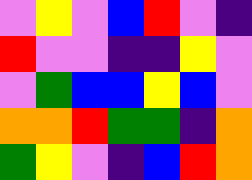[["violet", "yellow", "violet", "blue", "red", "violet", "indigo"], ["red", "violet", "violet", "indigo", "indigo", "yellow", "violet"], ["violet", "green", "blue", "blue", "yellow", "blue", "violet"], ["orange", "orange", "red", "green", "green", "indigo", "orange"], ["green", "yellow", "violet", "indigo", "blue", "red", "orange"]]